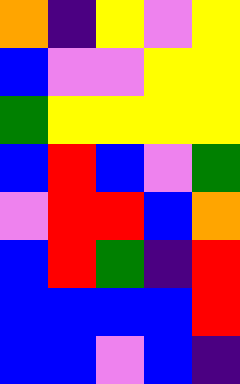[["orange", "indigo", "yellow", "violet", "yellow"], ["blue", "violet", "violet", "yellow", "yellow"], ["green", "yellow", "yellow", "yellow", "yellow"], ["blue", "red", "blue", "violet", "green"], ["violet", "red", "red", "blue", "orange"], ["blue", "red", "green", "indigo", "red"], ["blue", "blue", "blue", "blue", "red"], ["blue", "blue", "violet", "blue", "indigo"]]